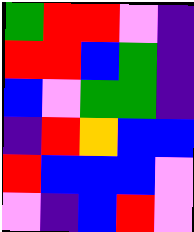[["green", "red", "red", "violet", "indigo"], ["red", "red", "blue", "green", "indigo"], ["blue", "violet", "green", "green", "indigo"], ["indigo", "red", "orange", "blue", "blue"], ["red", "blue", "blue", "blue", "violet"], ["violet", "indigo", "blue", "red", "violet"]]